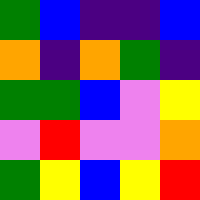[["green", "blue", "indigo", "indigo", "blue"], ["orange", "indigo", "orange", "green", "indigo"], ["green", "green", "blue", "violet", "yellow"], ["violet", "red", "violet", "violet", "orange"], ["green", "yellow", "blue", "yellow", "red"]]